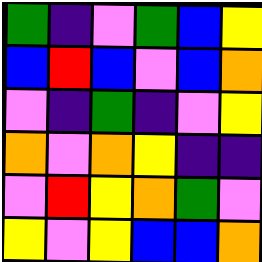[["green", "indigo", "violet", "green", "blue", "yellow"], ["blue", "red", "blue", "violet", "blue", "orange"], ["violet", "indigo", "green", "indigo", "violet", "yellow"], ["orange", "violet", "orange", "yellow", "indigo", "indigo"], ["violet", "red", "yellow", "orange", "green", "violet"], ["yellow", "violet", "yellow", "blue", "blue", "orange"]]